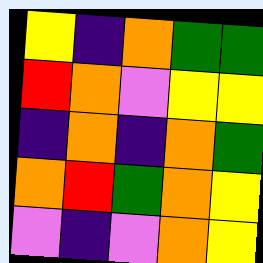[["yellow", "indigo", "orange", "green", "green"], ["red", "orange", "violet", "yellow", "yellow"], ["indigo", "orange", "indigo", "orange", "green"], ["orange", "red", "green", "orange", "yellow"], ["violet", "indigo", "violet", "orange", "yellow"]]